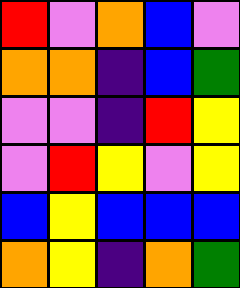[["red", "violet", "orange", "blue", "violet"], ["orange", "orange", "indigo", "blue", "green"], ["violet", "violet", "indigo", "red", "yellow"], ["violet", "red", "yellow", "violet", "yellow"], ["blue", "yellow", "blue", "blue", "blue"], ["orange", "yellow", "indigo", "orange", "green"]]